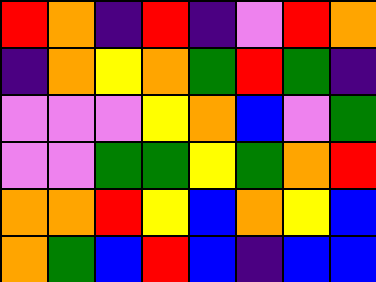[["red", "orange", "indigo", "red", "indigo", "violet", "red", "orange"], ["indigo", "orange", "yellow", "orange", "green", "red", "green", "indigo"], ["violet", "violet", "violet", "yellow", "orange", "blue", "violet", "green"], ["violet", "violet", "green", "green", "yellow", "green", "orange", "red"], ["orange", "orange", "red", "yellow", "blue", "orange", "yellow", "blue"], ["orange", "green", "blue", "red", "blue", "indigo", "blue", "blue"]]